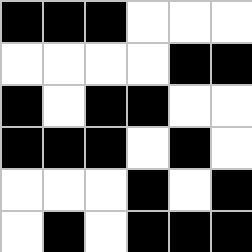[["black", "black", "black", "white", "white", "white"], ["white", "white", "white", "white", "black", "black"], ["black", "white", "black", "black", "white", "white"], ["black", "black", "black", "white", "black", "white"], ["white", "white", "white", "black", "white", "black"], ["white", "black", "white", "black", "black", "black"]]